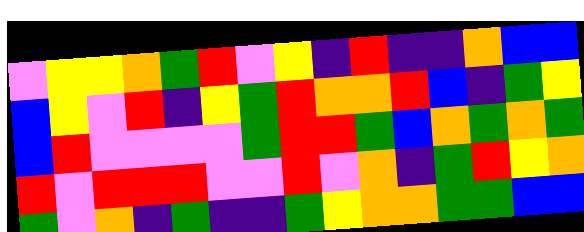[["violet", "yellow", "yellow", "orange", "green", "red", "violet", "yellow", "indigo", "red", "indigo", "indigo", "orange", "blue", "blue"], ["blue", "yellow", "violet", "red", "indigo", "yellow", "green", "red", "orange", "orange", "red", "blue", "indigo", "green", "yellow"], ["blue", "red", "violet", "violet", "violet", "violet", "green", "red", "red", "green", "blue", "orange", "green", "orange", "green"], ["red", "violet", "red", "red", "red", "violet", "violet", "red", "violet", "orange", "indigo", "green", "red", "yellow", "orange"], ["green", "violet", "orange", "indigo", "green", "indigo", "indigo", "green", "yellow", "orange", "orange", "green", "green", "blue", "blue"]]